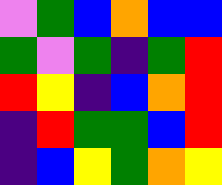[["violet", "green", "blue", "orange", "blue", "blue"], ["green", "violet", "green", "indigo", "green", "red"], ["red", "yellow", "indigo", "blue", "orange", "red"], ["indigo", "red", "green", "green", "blue", "red"], ["indigo", "blue", "yellow", "green", "orange", "yellow"]]